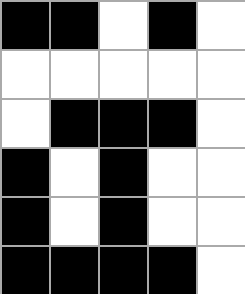[["black", "black", "white", "black", "white"], ["white", "white", "white", "white", "white"], ["white", "black", "black", "black", "white"], ["black", "white", "black", "white", "white"], ["black", "white", "black", "white", "white"], ["black", "black", "black", "black", "white"]]